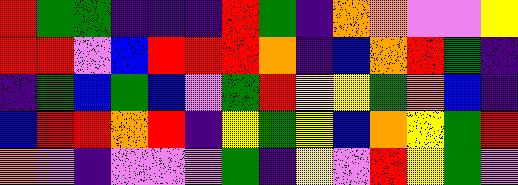[["red", "green", "green", "indigo", "indigo", "indigo", "red", "green", "indigo", "orange", "orange", "violet", "violet", "yellow"], ["red", "red", "violet", "blue", "red", "red", "red", "orange", "indigo", "blue", "orange", "red", "green", "indigo"], ["indigo", "green", "blue", "green", "blue", "violet", "green", "red", "yellow", "yellow", "green", "orange", "blue", "indigo"], ["blue", "red", "red", "orange", "red", "indigo", "yellow", "green", "yellow", "blue", "orange", "yellow", "green", "red"], ["orange", "violet", "indigo", "violet", "violet", "violet", "green", "indigo", "yellow", "violet", "red", "yellow", "green", "violet"]]